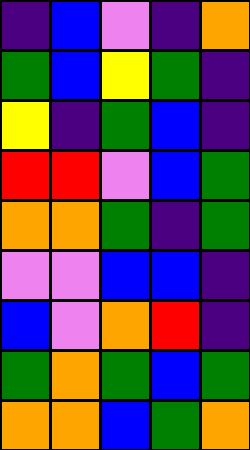[["indigo", "blue", "violet", "indigo", "orange"], ["green", "blue", "yellow", "green", "indigo"], ["yellow", "indigo", "green", "blue", "indigo"], ["red", "red", "violet", "blue", "green"], ["orange", "orange", "green", "indigo", "green"], ["violet", "violet", "blue", "blue", "indigo"], ["blue", "violet", "orange", "red", "indigo"], ["green", "orange", "green", "blue", "green"], ["orange", "orange", "blue", "green", "orange"]]